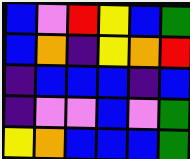[["blue", "violet", "red", "yellow", "blue", "green"], ["blue", "orange", "indigo", "yellow", "orange", "red"], ["indigo", "blue", "blue", "blue", "indigo", "blue"], ["indigo", "violet", "violet", "blue", "violet", "green"], ["yellow", "orange", "blue", "blue", "blue", "green"]]